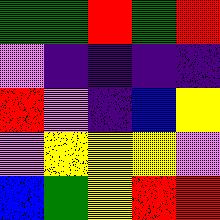[["green", "green", "red", "green", "red"], ["violet", "indigo", "indigo", "indigo", "indigo"], ["red", "violet", "indigo", "blue", "yellow"], ["violet", "yellow", "yellow", "yellow", "violet"], ["blue", "green", "yellow", "red", "red"]]